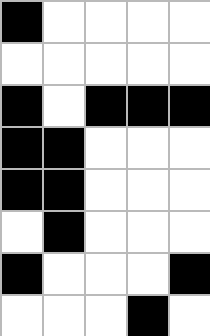[["black", "white", "white", "white", "white"], ["white", "white", "white", "white", "white"], ["black", "white", "black", "black", "black"], ["black", "black", "white", "white", "white"], ["black", "black", "white", "white", "white"], ["white", "black", "white", "white", "white"], ["black", "white", "white", "white", "black"], ["white", "white", "white", "black", "white"]]